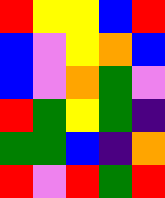[["red", "yellow", "yellow", "blue", "red"], ["blue", "violet", "yellow", "orange", "blue"], ["blue", "violet", "orange", "green", "violet"], ["red", "green", "yellow", "green", "indigo"], ["green", "green", "blue", "indigo", "orange"], ["red", "violet", "red", "green", "red"]]